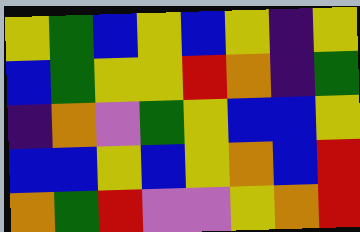[["yellow", "green", "blue", "yellow", "blue", "yellow", "indigo", "yellow"], ["blue", "green", "yellow", "yellow", "red", "orange", "indigo", "green"], ["indigo", "orange", "violet", "green", "yellow", "blue", "blue", "yellow"], ["blue", "blue", "yellow", "blue", "yellow", "orange", "blue", "red"], ["orange", "green", "red", "violet", "violet", "yellow", "orange", "red"]]